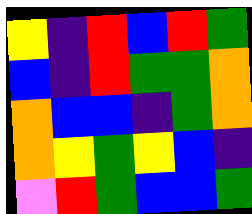[["yellow", "indigo", "red", "blue", "red", "green"], ["blue", "indigo", "red", "green", "green", "orange"], ["orange", "blue", "blue", "indigo", "green", "orange"], ["orange", "yellow", "green", "yellow", "blue", "indigo"], ["violet", "red", "green", "blue", "blue", "green"]]